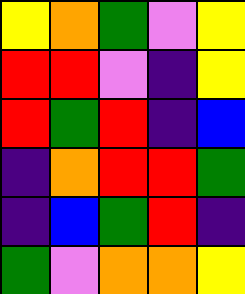[["yellow", "orange", "green", "violet", "yellow"], ["red", "red", "violet", "indigo", "yellow"], ["red", "green", "red", "indigo", "blue"], ["indigo", "orange", "red", "red", "green"], ["indigo", "blue", "green", "red", "indigo"], ["green", "violet", "orange", "orange", "yellow"]]